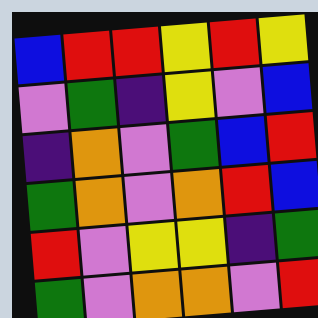[["blue", "red", "red", "yellow", "red", "yellow"], ["violet", "green", "indigo", "yellow", "violet", "blue"], ["indigo", "orange", "violet", "green", "blue", "red"], ["green", "orange", "violet", "orange", "red", "blue"], ["red", "violet", "yellow", "yellow", "indigo", "green"], ["green", "violet", "orange", "orange", "violet", "red"]]